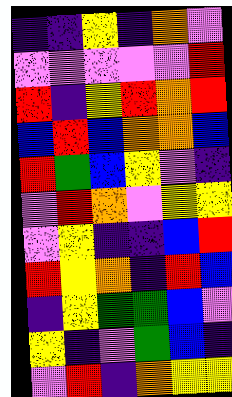[["indigo", "indigo", "yellow", "indigo", "orange", "violet"], ["violet", "violet", "violet", "violet", "violet", "red"], ["red", "indigo", "yellow", "red", "orange", "red"], ["blue", "red", "blue", "orange", "orange", "blue"], ["red", "green", "blue", "yellow", "violet", "indigo"], ["violet", "red", "orange", "violet", "yellow", "yellow"], ["violet", "yellow", "indigo", "indigo", "blue", "red"], ["red", "yellow", "orange", "indigo", "red", "blue"], ["indigo", "yellow", "green", "green", "blue", "violet"], ["yellow", "indigo", "violet", "green", "blue", "indigo"], ["violet", "red", "indigo", "orange", "yellow", "yellow"]]